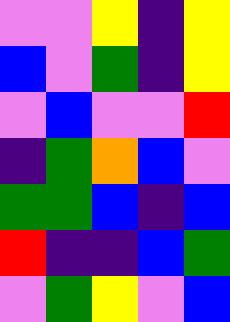[["violet", "violet", "yellow", "indigo", "yellow"], ["blue", "violet", "green", "indigo", "yellow"], ["violet", "blue", "violet", "violet", "red"], ["indigo", "green", "orange", "blue", "violet"], ["green", "green", "blue", "indigo", "blue"], ["red", "indigo", "indigo", "blue", "green"], ["violet", "green", "yellow", "violet", "blue"]]